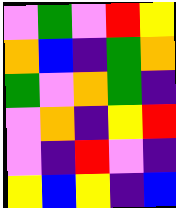[["violet", "green", "violet", "red", "yellow"], ["orange", "blue", "indigo", "green", "orange"], ["green", "violet", "orange", "green", "indigo"], ["violet", "orange", "indigo", "yellow", "red"], ["violet", "indigo", "red", "violet", "indigo"], ["yellow", "blue", "yellow", "indigo", "blue"]]